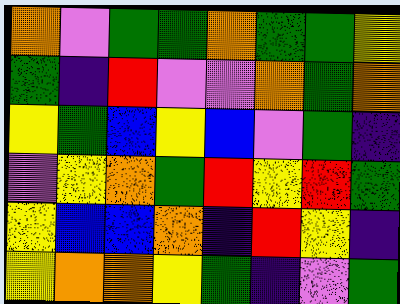[["orange", "violet", "green", "green", "orange", "green", "green", "yellow"], ["green", "indigo", "red", "violet", "violet", "orange", "green", "orange"], ["yellow", "green", "blue", "yellow", "blue", "violet", "green", "indigo"], ["violet", "yellow", "orange", "green", "red", "yellow", "red", "green"], ["yellow", "blue", "blue", "orange", "indigo", "red", "yellow", "indigo"], ["yellow", "orange", "orange", "yellow", "green", "indigo", "violet", "green"]]